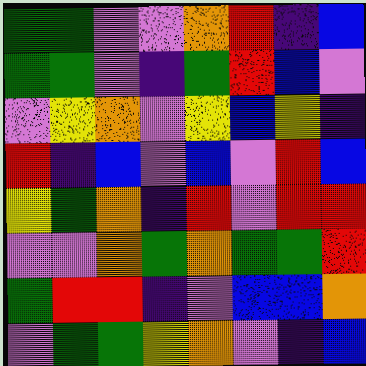[["green", "green", "violet", "violet", "orange", "red", "indigo", "blue"], ["green", "green", "violet", "indigo", "green", "red", "blue", "violet"], ["violet", "yellow", "orange", "violet", "yellow", "blue", "yellow", "indigo"], ["red", "indigo", "blue", "violet", "blue", "violet", "red", "blue"], ["yellow", "green", "orange", "indigo", "red", "violet", "red", "red"], ["violet", "violet", "orange", "green", "orange", "green", "green", "red"], ["green", "red", "red", "indigo", "violet", "blue", "blue", "orange"], ["violet", "green", "green", "yellow", "orange", "violet", "indigo", "blue"]]